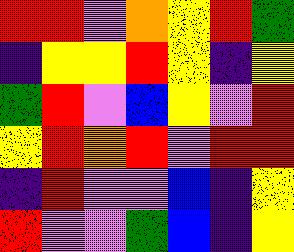[["red", "red", "violet", "orange", "yellow", "red", "green"], ["indigo", "yellow", "yellow", "red", "yellow", "indigo", "yellow"], ["green", "red", "violet", "blue", "yellow", "violet", "red"], ["yellow", "red", "orange", "red", "violet", "red", "red"], ["indigo", "red", "violet", "violet", "blue", "indigo", "yellow"], ["red", "violet", "violet", "green", "blue", "indigo", "yellow"]]